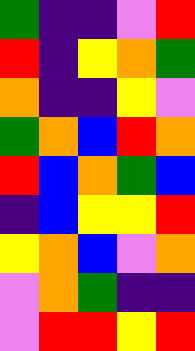[["green", "indigo", "indigo", "violet", "red"], ["red", "indigo", "yellow", "orange", "green"], ["orange", "indigo", "indigo", "yellow", "violet"], ["green", "orange", "blue", "red", "orange"], ["red", "blue", "orange", "green", "blue"], ["indigo", "blue", "yellow", "yellow", "red"], ["yellow", "orange", "blue", "violet", "orange"], ["violet", "orange", "green", "indigo", "indigo"], ["violet", "red", "red", "yellow", "red"]]